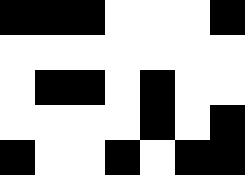[["black", "black", "black", "white", "white", "white", "black"], ["white", "white", "white", "white", "white", "white", "white"], ["white", "black", "black", "white", "black", "white", "white"], ["white", "white", "white", "white", "black", "white", "black"], ["black", "white", "white", "black", "white", "black", "black"]]